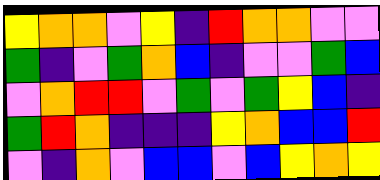[["yellow", "orange", "orange", "violet", "yellow", "indigo", "red", "orange", "orange", "violet", "violet"], ["green", "indigo", "violet", "green", "orange", "blue", "indigo", "violet", "violet", "green", "blue"], ["violet", "orange", "red", "red", "violet", "green", "violet", "green", "yellow", "blue", "indigo"], ["green", "red", "orange", "indigo", "indigo", "indigo", "yellow", "orange", "blue", "blue", "red"], ["violet", "indigo", "orange", "violet", "blue", "blue", "violet", "blue", "yellow", "orange", "yellow"]]